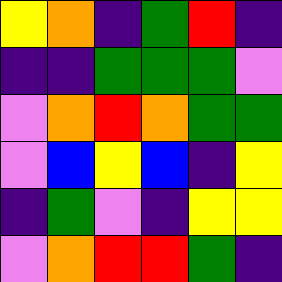[["yellow", "orange", "indigo", "green", "red", "indigo"], ["indigo", "indigo", "green", "green", "green", "violet"], ["violet", "orange", "red", "orange", "green", "green"], ["violet", "blue", "yellow", "blue", "indigo", "yellow"], ["indigo", "green", "violet", "indigo", "yellow", "yellow"], ["violet", "orange", "red", "red", "green", "indigo"]]